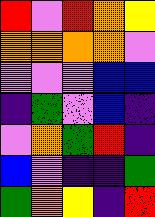[["red", "violet", "red", "orange", "yellow"], ["orange", "orange", "orange", "orange", "violet"], ["violet", "violet", "violet", "blue", "blue"], ["indigo", "green", "violet", "blue", "indigo"], ["violet", "orange", "green", "red", "indigo"], ["blue", "violet", "indigo", "indigo", "green"], ["green", "orange", "yellow", "indigo", "red"]]